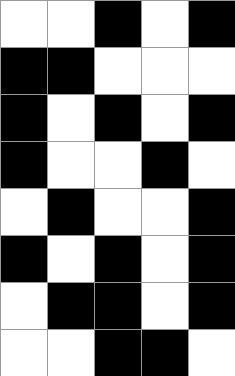[["white", "white", "black", "white", "black"], ["black", "black", "white", "white", "white"], ["black", "white", "black", "white", "black"], ["black", "white", "white", "black", "white"], ["white", "black", "white", "white", "black"], ["black", "white", "black", "white", "black"], ["white", "black", "black", "white", "black"], ["white", "white", "black", "black", "white"]]